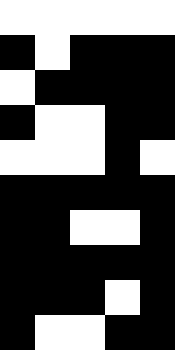[["white", "white", "white", "white", "white"], ["black", "white", "black", "black", "black"], ["white", "black", "black", "black", "black"], ["black", "white", "white", "black", "black"], ["white", "white", "white", "black", "white"], ["black", "black", "black", "black", "black"], ["black", "black", "white", "white", "black"], ["black", "black", "black", "black", "black"], ["black", "black", "black", "white", "black"], ["black", "white", "white", "black", "black"]]